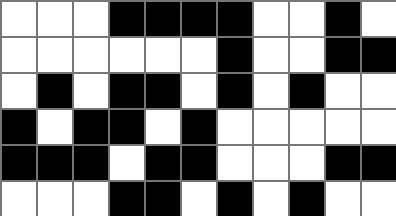[["white", "white", "white", "black", "black", "black", "black", "white", "white", "black", "white"], ["white", "white", "white", "white", "white", "white", "black", "white", "white", "black", "black"], ["white", "black", "white", "black", "black", "white", "black", "white", "black", "white", "white"], ["black", "white", "black", "black", "white", "black", "white", "white", "white", "white", "white"], ["black", "black", "black", "white", "black", "black", "white", "white", "white", "black", "black"], ["white", "white", "white", "black", "black", "white", "black", "white", "black", "white", "white"]]